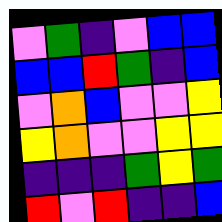[["violet", "green", "indigo", "violet", "blue", "blue"], ["blue", "blue", "red", "green", "indigo", "blue"], ["violet", "orange", "blue", "violet", "violet", "yellow"], ["yellow", "orange", "violet", "violet", "yellow", "yellow"], ["indigo", "indigo", "indigo", "green", "yellow", "green"], ["red", "violet", "red", "indigo", "indigo", "blue"]]